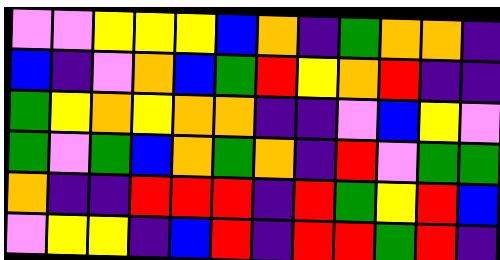[["violet", "violet", "yellow", "yellow", "yellow", "blue", "orange", "indigo", "green", "orange", "orange", "indigo"], ["blue", "indigo", "violet", "orange", "blue", "green", "red", "yellow", "orange", "red", "indigo", "indigo"], ["green", "yellow", "orange", "yellow", "orange", "orange", "indigo", "indigo", "violet", "blue", "yellow", "violet"], ["green", "violet", "green", "blue", "orange", "green", "orange", "indigo", "red", "violet", "green", "green"], ["orange", "indigo", "indigo", "red", "red", "red", "indigo", "red", "green", "yellow", "red", "blue"], ["violet", "yellow", "yellow", "indigo", "blue", "red", "indigo", "red", "red", "green", "red", "indigo"]]